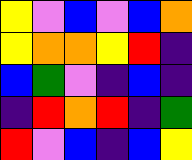[["yellow", "violet", "blue", "violet", "blue", "orange"], ["yellow", "orange", "orange", "yellow", "red", "indigo"], ["blue", "green", "violet", "indigo", "blue", "indigo"], ["indigo", "red", "orange", "red", "indigo", "green"], ["red", "violet", "blue", "indigo", "blue", "yellow"]]